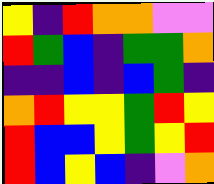[["yellow", "indigo", "red", "orange", "orange", "violet", "violet"], ["red", "green", "blue", "indigo", "green", "green", "orange"], ["indigo", "indigo", "blue", "indigo", "blue", "green", "indigo"], ["orange", "red", "yellow", "yellow", "green", "red", "yellow"], ["red", "blue", "blue", "yellow", "green", "yellow", "red"], ["red", "blue", "yellow", "blue", "indigo", "violet", "orange"]]